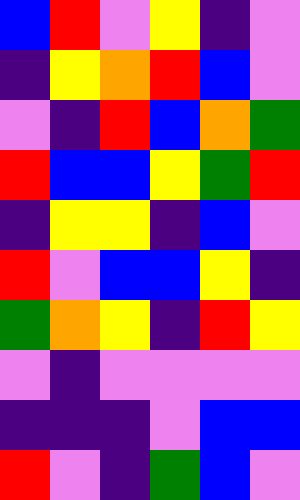[["blue", "red", "violet", "yellow", "indigo", "violet"], ["indigo", "yellow", "orange", "red", "blue", "violet"], ["violet", "indigo", "red", "blue", "orange", "green"], ["red", "blue", "blue", "yellow", "green", "red"], ["indigo", "yellow", "yellow", "indigo", "blue", "violet"], ["red", "violet", "blue", "blue", "yellow", "indigo"], ["green", "orange", "yellow", "indigo", "red", "yellow"], ["violet", "indigo", "violet", "violet", "violet", "violet"], ["indigo", "indigo", "indigo", "violet", "blue", "blue"], ["red", "violet", "indigo", "green", "blue", "violet"]]